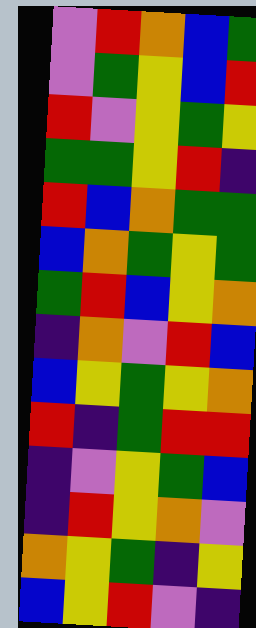[["violet", "red", "orange", "blue", "green"], ["violet", "green", "yellow", "blue", "red"], ["red", "violet", "yellow", "green", "yellow"], ["green", "green", "yellow", "red", "indigo"], ["red", "blue", "orange", "green", "green"], ["blue", "orange", "green", "yellow", "green"], ["green", "red", "blue", "yellow", "orange"], ["indigo", "orange", "violet", "red", "blue"], ["blue", "yellow", "green", "yellow", "orange"], ["red", "indigo", "green", "red", "red"], ["indigo", "violet", "yellow", "green", "blue"], ["indigo", "red", "yellow", "orange", "violet"], ["orange", "yellow", "green", "indigo", "yellow"], ["blue", "yellow", "red", "violet", "indigo"]]